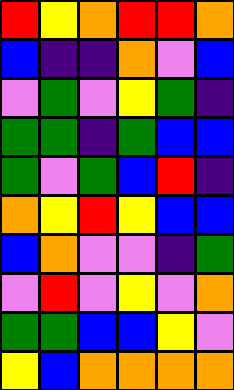[["red", "yellow", "orange", "red", "red", "orange"], ["blue", "indigo", "indigo", "orange", "violet", "blue"], ["violet", "green", "violet", "yellow", "green", "indigo"], ["green", "green", "indigo", "green", "blue", "blue"], ["green", "violet", "green", "blue", "red", "indigo"], ["orange", "yellow", "red", "yellow", "blue", "blue"], ["blue", "orange", "violet", "violet", "indigo", "green"], ["violet", "red", "violet", "yellow", "violet", "orange"], ["green", "green", "blue", "blue", "yellow", "violet"], ["yellow", "blue", "orange", "orange", "orange", "orange"]]